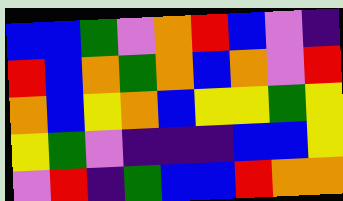[["blue", "blue", "green", "violet", "orange", "red", "blue", "violet", "indigo"], ["red", "blue", "orange", "green", "orange", "blue", "orange", "violet", "red"], ["orange", "blue", "yellow", "orange", "blue", "yellow", "yellow", "green", "yellow"], ["yellow", "green", "violet", "indigo", "indigo", "indigo", "blue", "blue", "yellow"], ["violet", "red", "indigo", "green", "blue", "blue", "red", "orange", "orange"]]